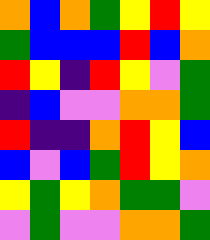[["orange", "blue", "orange", "green", "yellow", "red", "yellow"], ["green", "blue", "blue", "blue", "red", "blue", "orange"], ["red", "yellow", "indigo", "red", "yellow", "violet", "green"], ["indigo", "blue", "violet", "violet", "orange", "orange", "green"], ["red", "indigo", "indigo", "orange", "red", "yellow", "blue"], ["blue", "violet", "blue", "green", "red", "yellow", "orange"], ["yellow", "green", "yellow", "orange", "green", "green", "violet"], ["violet", "green", "violet", "violet", "orange", "orange", "green"]]